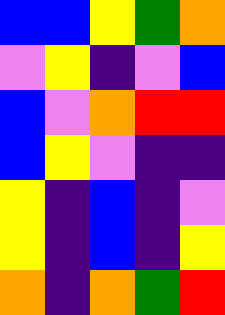[["blue", "blue", "yellow", "green", "orange"], ["violet", "yellow", "indigo", "violet", "blue"], ["blue", "violet", "orange", "red", "red"], ["blue", "yellow", "violet", "indigo", "indigo"], ["yellow", "indigo", "blue", "indigo", "violet"], ["yellow", "indigo", "blue", "indigo", "yellow"], ["orange", "indigo", "orange", "green", "red"]]